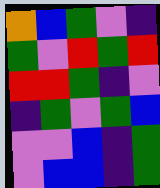[["orange", "blue", "green", "violet", "indigo"], ["green", "violet", "red", "green", "red"], ["red", "red", "green", "indigo", "violet"], ["indigo", "green", "violet", "green", "blue"], ["violet", "violet", "blue", "indigo", "green"], ["violet", "blue", "blue", "indigo", "green"]]